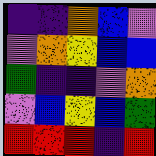[["indigo", "indigo", "orange", "blue", "violet"], ["violet", "orange", "yellow", "blue", "blue"], ["green", "indigo", "indigo", "violet", "orange"], ["violet", "blue", "yellow", "blue", "green"], ["red", "red", "red", "indigo", "red"]]